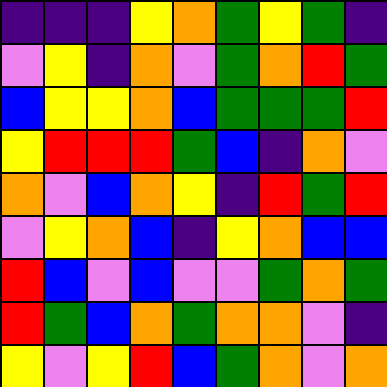[["indigo", "indigo", "indigo", "yellow", "orange", "green", "yellow", "green", "indigo"], ["violet", "yellow", "indigo", "orange", "violet", "green", "orange", "red", "green"], ["blue", "yellow", "yellow", "orange", "blue", "green", "green", "green", "red"], ["yellow", "red", "red", "red", "green", "blue", "indigo", "orange", "violet"], ["orange", "violet", "blue", "orange", "yellow", "indigo", "red", "green", "red"], ["violet", "yellow", "orange", "blue", "indigo", "yellow", "orange", "blue", "blue"], ["red", "blue", "violet", "blue", "violet", "violet", "green", "orange", "green"], ["red", "green", "blue", "orange", "green", "orange", "orange", "violet", "indigo"], ["yellow", "violet", "yellow", "red", "blue", "green", "orange", "violet", "orange"]]